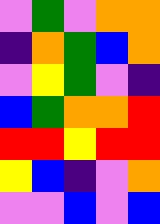[["violet", "green", "violet", "orange", "orange"], ["indigo", "orange", "green", "blue", "orange"], ["violet", "yellow", "green", "violet", "indigo"], ["blue", "green", "orange", "orange", "red"], ["red", "red", "yellow", "red", "red"], ["yellow", "blue", "indigo", "violet", "orange"], ["violet", "violet", "blue", "violet", "blue"]]